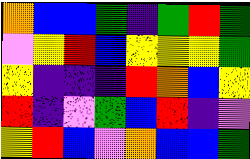[["orange", "blue", "blue", "green", "indigo", "green", "red", "green"], ["violet", "yellow", "red", "blue", "yellow", "yellow", "yellow", "green"], ["yellow", "indigo", "indigo", "indigo", "red", "orange", "blue", "yellow"], ["red", "indigo", "violet", "green", "blue", "red", "indigo", "violet"], ["yellow", "red", "blue", "violet", "orange", "blue", "blue", "green"]]